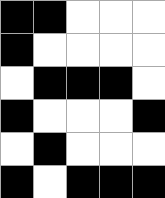[["black", "black", "white", "white", "white"], ["black", "white", "white", "white", "white"], ["white", "black", "black", "black", "white"], ["black", "white", "white", "white", "black"], ["white", "black", "white", "white", "white"], ["black", "white", "black", "black", "black"]]